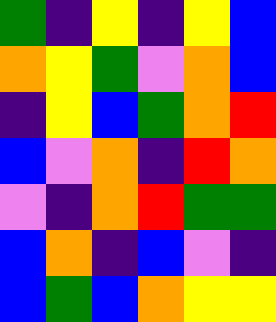[["green", "indigo", "yellow", "indigo", "yellow", "blue"], ["orange", "yellow", "green", "violet", "orange", "blue"], ["indigo", "yellow", "blue", "green", "orange", "red"], ["blue", "violet", "orange", "indigo", "red", "orange"], ["violet", "indigo", "orange", "red", "green", "green"], ["blue", "orange", "indigo", "blue", "violet", "indigo"], ["blue", "green", "blue", "orange", "yellow", "yellow"]]